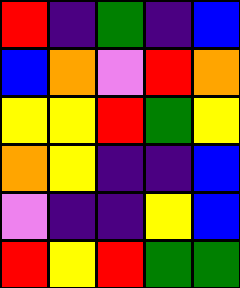[["red", "indigo", "green", "indigo", "blue"], ["blue", "orange", "violet", "red", "orange"], ["yellow", "yellow", "red", "green", "yellow"], ["orange", "yellow", "indigo", "indigo", "blue"], ["violet", "indigo", "indigo", "yellow", "blue"], ["red", "yellow", "red", "green", "green"]]